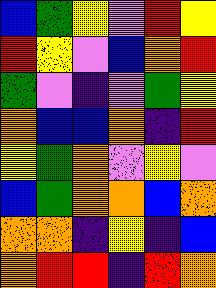[["blue", "green", "yellow", "violet", "red", "yellow"], ["red", "yellow", "violet", "blue", "orange", "red"], ["green", "violet", "indigo", "violet", "green", "yellow"], ["orange", "blue", "blue", "orange", "indigo", "red"], ["yellow", "green", "orange", "violet", "yellow", "violet"], ["blue", "green", "orange", "orange", "blue", "orange"], ["orange", "orange", "indigo", "yellow", "indigo", "blue"], ["orange", "red", "red", "indigo", "red", "orange"]]